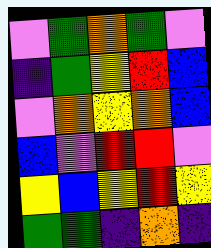[["violet", "green", "orange", "green", "violet"], ["indigo", "green", "yellow", "red", "blue"], ["violet", "orange", "yellow", "orange", "blue"], ["blue", "violet", "red", "red", "violet"], ["yellow", "blue", "yellow", "red", "yellow"], ["green", "green", "indigo", "orange", "indigo"]]